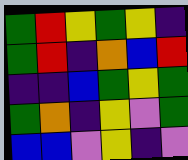[["green", "red", "yellow", "green", "yellow", "indigo"], ["green", "red", "indigo", "orange", "blue", "red"], ["indigo", "indigo", "blue", "green", "yellow", "green"], ["green", "orange", "indigo", "yellow", "violet", "green"], ["blue", "blue", "violet", "yellow", "indigo", "violet"]]